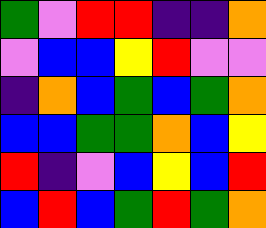[["green", "violet", "red", "red", "indigo", "indigo", "orange"], ["violet", "blue", "blue", "yellow", "red", "violet", "violet"], ["indigo", "orange", "blue", "green", "blue", "green", "orange"], ["blue", "blue", "green", "green", "orange", "blue", "yellow"], ["red", "indigo", "violet", "blue", "yellow", "blue", "red"], ["blue", "red", "blue", "green", "red", "green", "orange"]]